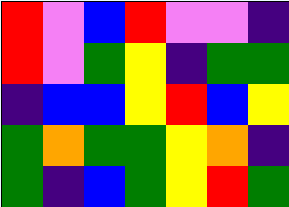[["red", "violet", "blue", "red", "violet", "violet", "indigo"], ["red", "violet", "green", "yellow", "indigo", "green", "green"], ["indigo", "blue", "blue", "yellow", "red", "blue", "yellow"], ["green", "orange", "green", "green", "yellow", "orange", "indigo"], ["green", "indigo", "blue", "green", "yellow", "red", "green"]]